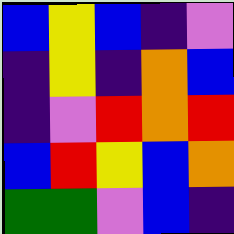[["blue", "yellow", "blue", "indigo", "violet"], ["indigo", "yellow", "indigo", "orange", "blue"], ["indigo", "violet", "red", "orange", "red"], ["blue", "red", "yellow", "blue", "orange"], ["green", "green", "violet", "blue", "indigo"]]